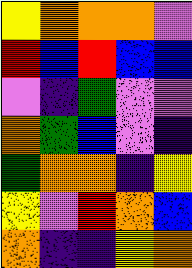[["yellow", "orange", "orange", "orange", "violet"], ["red", "blue", "red", "blue", "blue"], ["violet", "indigo", "green", "violet", "violet"], ["orange", "green", "blue", "violet", "indigo"], ["green", "orange", "orange", "indigo", "yellow"], ["yellow", "violet", "red", "orange", "blue"], ["orange", "indigo", "indigo", "yellow", "orange"]]